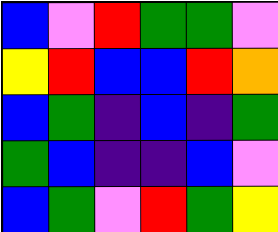[["blue", "violet", "red", "green", "green", "violet"], ["yellow", "red", "blue", "blue", "red", "orange"], ["blue", "green", "indigo", "blue", "indigo", "green"], ["green", "blue", "indigo", "indigo", "blue", "violet"], ["blue", "green", "violet", "red", "green", "yellow"]]